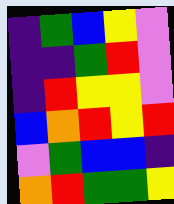[["indigo", "green", "blue", "yellow", "violet"], ["indigo", "indigo", "green", "red", "violet"], ["indigo", "red", "yellow", "yellow", "violet"], ["blue", "orange", "red", "yellow", "red"], ["violet", "green", "blue", "blue", "indigo"], ["orange", "red", "green", "green", "yellow"]]